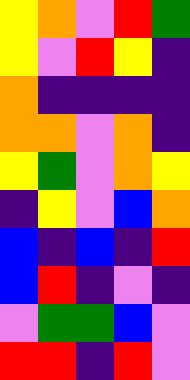[["yellow", "orange", "violet", "red", "green"], ["yellow", "violet", "red", "yellow", "indigo"], ["orange", "indigo", "indigo", "indigo", "indigo"], ["orange", "orange", "violet", "orange", "indigo"], ["yellow", "green", "violet", "orange", "yellow"], ["indigo", "yellow", "violet", "blue", "orange"], ["blue", "indigo", "blue", "indigo", "red"], ["blue", "red", "indigo", "violet", "indigo"], ["violet", "green", "green", "blue", "violet"], ["red", "red", "indigo", "red", "violet"]]